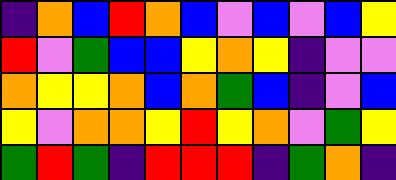[["indigo", "orange", "blue", "red", "orange", "blue", "violet", "blue", "violet", "blue", "yellow"], ["red", "violet", "green", "blue", "blue", "yellow", "orange", "yellow", "indigo", "violet", "violet"], ["orange", "yellow", "yellow", "orange", "blue", "orange", "green", "blue", "indigo", "violet", "blue"], ["yellow", "violet", "orange", "orange", "yellow", "red", "yellow", "orange", "violet", "green", "yellow"], ["green", "red", "green", "indigo", "red", "red", "red", "indigo", "green", "orange", "indigo"]]